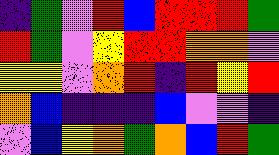[["indigo", "green", "violet", "red", "blue", "red", "red", "red", "green"], ["red", "green", "violet", "yellow", "red", "red", "orange", "orange", "violet"], ["yellow", "yellow", "violet", "orange", "red", "indigo", "red", "yellow", "red"], ["orange", "blue", "indigo", "indigo", "indigo", "blue", "violet", "violet", "indigo"], ["violet", "blue", "yellow", "orange", "green", "orange", "blue", "red", "green"]]